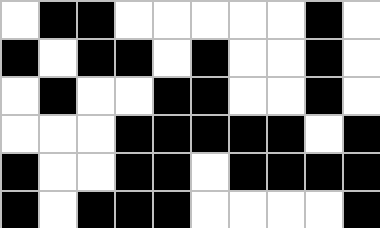[["white", "black", "black", "white", "white", "white", "white", "white", "black", "white"], ["black", "white", "black", "black", "white", "black", "white", "white", "black", "white"], ["white", "black", "white", "white", "black", "black", "white", "white", "black", "white"], ["white", "white", "white", "black", "black", "black", "black", "black", "white", "black"], ["black", "white", "white", "black", "black", "white", "black", "black", "black", "black"], ["black", "white", "black", "black", "black", "white", "white", "white", "white", "black"]]